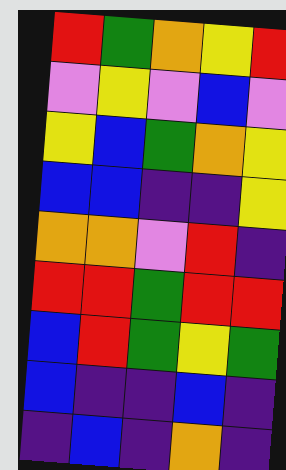[["red", "green", "orange", "yellow", "red"], ["violet", "yellow", "violet", "blue", "violet"], ["yellow", "blue", "green", "orange", "yellow"], ["blue", "blue", "indigo", "indigo", "yellow"], ["orange", "orange", "violet", "red", "indigo"], ["red", "red", "green", "red", "red"], ["blue", "red", "green", "yellow", "green"], ["blue", "indigo", "indigo", "blue", "indigo"], ["indigo", "blue", "indigo", "orange", "indigo"]]